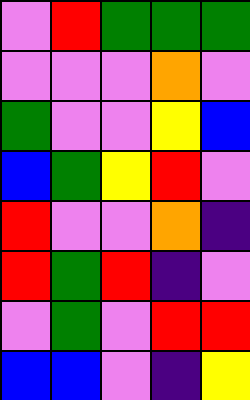[["violet", "red", "green", "green", "green"], ["violet", "violet", "violet", "orange", "violet"], ["green", "violet", "violet", "yellow", "blue"], ["blue", "green", "yellow", "red", "violet"], ["red", "violet", "violet", "orange", "indigo"], ["red", "green", "red", "indigo", "violet"], ["violet", "green", "violet", "red", "red"], ["blue", "blue", "violet", "indigo", "yellow"]]